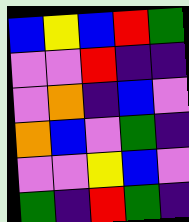[["blue", "yellow", "blue", "red", "green"], ["violet", "violet", "red", "indigo", "indigo"], ["violet", "orange", "indigo", "blue", "violet"], ["orange", "blue", "violet", "green", "indigo"], ["violet", "violet", "yellow", "blue", "violet"], ["green", "indigo", "red", "green", "indigo"]]